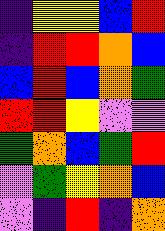[["indigo", "yellow", "yellow", "blue", "red"], ["indigo", "red", "red", "orange", "blue"], ["blue", "red", "blue", "orange", "green"], ["red", "red", "yellow", "violet", "violet"], ["green", "orange", "blue", "green", "red"], ["violet", "green", "yellow", "orange", "blue"], ["violet", "indigo", "red", "indigo", "orange"]]